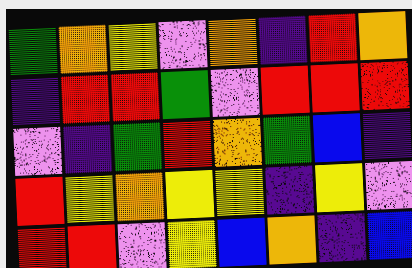[["green", "orange", "yellow", "violet", "orange", "indigo", "red", "orange"], ["indigo", "red", "red", "green", "violet", "red", "red", "red"], ["violet", "indigo", "green", "red", "orange", "green", "blue", "indigo"], ["red", "yellow", "orange", "yellow", "yellow", "indigo", "yellow", "violet"], ["red", "red", "violet", "yellow", "blue", "orange", "indigo", "blue"]]